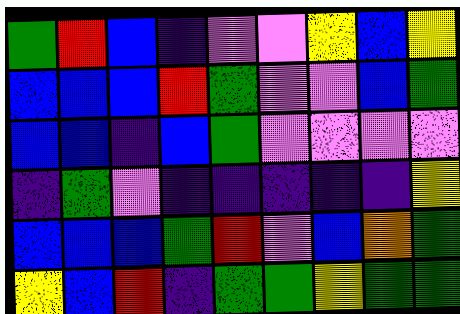[["green", "red", "blue", "indigo", "violet", "violet", "yellow", "blue", "yellow"], ["blue", "blue", "blue", "red", "green", "violet", "violet", "blue", "green"], ["blue", "blue", "indigo", "blue", "green", "violet", "violet", "violet", "violet"], ["indigo", "green", "violet", "indigo", "indigo", "indigo", "indigo", "indigo", "yellow"], ["blue", "blue", "blue", "green", "red", "violet", "blue", "orange", "green"], ["yellow", "blue", "red", "indigo", "green", "green", "yellow", "green", "green"]]